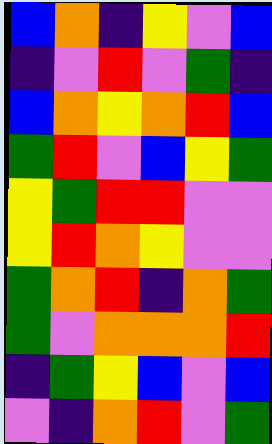[["blue", "orange", "indigo", "yellow", "violet", "blue"], ["indigo", "violet", "red", "violet", "green", "indigo"], ["blue", "orange", "yellow", "orange", "red", "blue"], ["green", "red", "violet", "blue", "yellow", "green"], ["yellow", "green", "red", "red", "violet", "violet"], ["yellow", "red", "orange", "yellow", "violet", "violet"], ["green", "orange", "red", "indigo", "orange", "green"], ["green", "violet", "orange", "orange", "orange", "red"], ["indigo", "green", "yellow", "blue", "violet", "blue"], ["violet", "indigo", "orange", "red", "violet", "green"]]